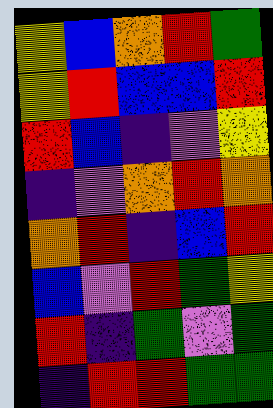[["yellow", "blue", "orange", "red", "green"], ["yellow", "red", "blue", "blue", "red"], ["red", "blue", "indigo", "violet", "yellow"], ["indigo", "violet", "orange", "red", "orange"], ["orange", "red", "indigo", "blue", "red"], ["blue", "violet", "red", "green", "yellow"], ["red", "indigo", "green", "violet", "green"], ["indigo", "red", "red", "green", "green"]]